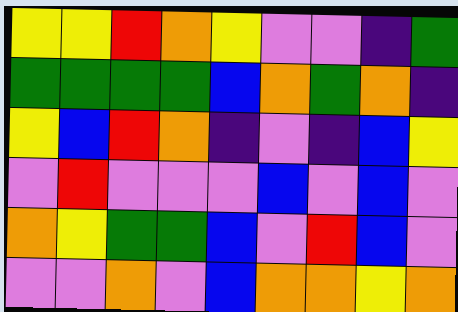[["yellow", "yellow", "red", "orange", "yellow", "violet", "violet", "indigo", "green"], ["green", "green", "green", "green", "blue", "orange", "green", "orange", "indigo"], ["yellow", "blue", "red", "orange", "indigo", "violet", "indigo", "blue", "yellow"], ["violet", "red", "violet", "violet", "violet", "blue", "violet", "blue", "violet"], ["orange", "yellow", "green", "green", "blue", "violet", "red", "blue", "violet"], ["violet", "violet", "orange", "violet", "blue", "orange", "orange", "yellow", "orange"]]